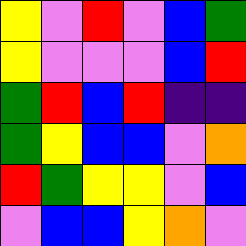[["yellow", "violet", "red", "violet", "blue", "green"], ["yellow", "violet", "violet", "violet", "blue", "red"], ["green", "red", "blue", "red", "indigo", "indigo"], ["green", "yellow", "blue", "blue", "violet", "orange"], ["red", "green", "yellow", "yellow", "violet", "blue"], ["violet", "blue", "blue", "yellow", "orange", "violet"]]